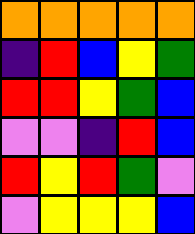[["orange", "orange", "orange", "orange", "orange"], ["indigo", "red", "blue", "yellow", "green"], ["red", "red", "yellow", "green", "blue"], ["violet", "violet", "indigo", "red", "blue"], ["red", "yellow", "red", "green", "violet"], ["violet", "yellow", "yellow", "yellow", "blue"]]